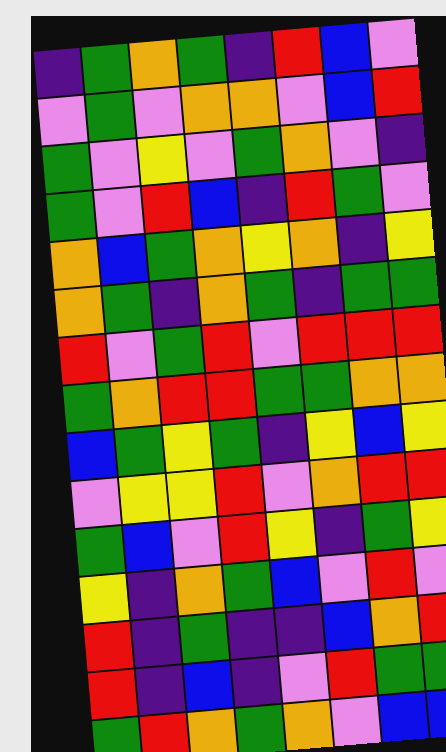[["indigo", "green", "orange", "green", "indigo", "red", "blue", "violet"], ["violet", "green", "violet", "orange", "orange", "violet", "blue", "red"], ["green", "violet", "yellow", "violet", "green", "orange", "violet", "indigo"], ["green", "violet", "red", "blue", "indigo", "red", "green", "violet"], ["orange", "blue", "green", "orange", "yellow", "orange", "indigo", "yellow"], ["orange", "green", "indigo", "orange", "green", "indigo", "green", "green"], ["red", "violet", "green", "red", "violet", "red", "red", "red"], ["green", "orange", "red", "red", "green", "green", "orange", "orange"], ["blue", "green", "yellow", "green", "indigo", "yellow", "blue", "yellow"], ["violet", "yellow", "yellow", "red", "violet", "orange", "red", "red"], ["green", "blue", "violet", "red", "yellow", "indigo", "green", "yellow"], ["yellow", "indigo", "orange", "green", "blue", "violet", "red", "violet"], ["red", "indigo", "green", "indigo", "indigo", "blue", "orange", "red"], ["red", "indigo", "blue", "indigo", "violet", "red", "green", "green"], ["green", "red", "orange", "green", "orange", "violet", "blue", "blue"]]